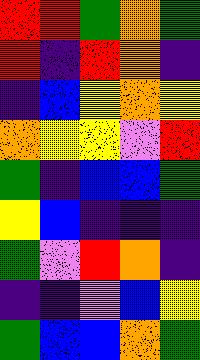[["red", "red", "green", "orange", "green"], ["red", "indigo", "red", "orange", "indigo"], ["indigo", "blue", "yellow", "orange", "yellow"], ["orange", "yellow", "yellow", "violet", "red"], ["green", "indigo", "blue", "blue", "green"], ["yellow", "blue", "indigo", "indigo", "indigo"], ["green", "violet", "red", "orange", "indigo"], ["indigo", "indigo", "violet", "blue", "yellow"], ["green", "blue", "blue", "orange", "green"]]